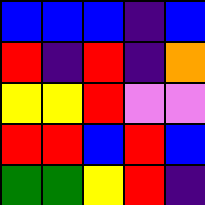[["blue", "blue", "blue", "indigo", "blue"], ["red", "indigo", "red", "indigo", "orange"], ["yellow", "yellow", "red", "violet", "violet"], ["red", "red", "blue", "red", "blue"], ["green", "green", "yellow", "red", "indigo"]]